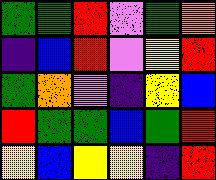[["green", "green", "red", "violet", "green", "orange"], ["indigo", "blue", "red", "violet", "yellow", "red"], ["green", "orange", "violet", "indigo", "yellow", "blue"], ["red", "green", "green", "blue", "green", "red"], ["yellow", "blue", "yellow", "yellow", "indigo", "red"]]